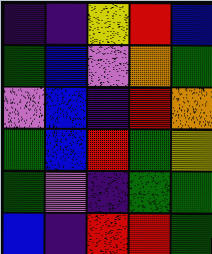[["indigo", "indigo", "yellow", "red", "blue"], ["green", "blue", "violet", "orange", "green"], ["violet", "blue", "indigo", "red", "orange"], ["green", "blue", "red", "green", "yellow"], ["green", "violet", "indigo", "green", "green"], ["blue", "indigo", "red", "red", "green"]]